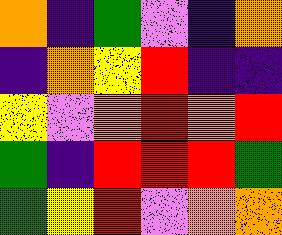[["orange", "indigo", "green", "violet", "indigo", "orange"], ["indigo", "orange", "yellow", "red", "indigo", "indigo"], ["yellow", "violet", "orange", "red", "orange", "red"], ["green", "indigo", "red", "red", "red", "green"], ["green", "yellow", "red", "violet", "orange", "orange"]]